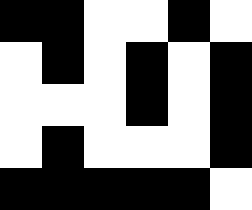[["black", "black", "white", "white", "black", "white"], ["white", "black", "white", "black", "white", "black"], ["white", "white", "white", "black", "white", "black"], ["white", "black", "white", "white", "white", "black"], ["black", "black", "black", "black", "black", "white"]]